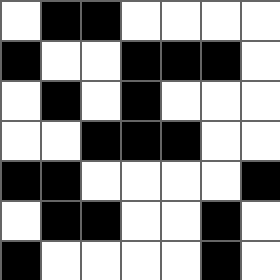[["white", "black", "black", "white", "white", "white", "white"], ["black", "white", "white", "black", "black", "black", "white"], ["white", "black", "white", "black", "white", "white", "white"], ["white", "white", "black", "black", "black", "white", "white"], ["black", "black", "white", "white", "white", "white", "black"], ["white", "black", "black", "white", "white", "black", "white"], ["black", "white", "white", "white", "white", "black", "white"]]